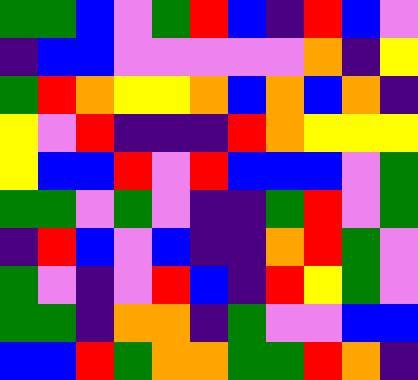[["green", "green", "blue", "violet", "green", "red", "blue", "indigo", "red", "blue", "violet"], ["indigo", "blue", "blue", "violet", "violet", "violet", "violet", "violet", "orange", "indigo", "yellow"], ["green", "red", "orange", "yellow", "yellow", "orange", "blue", "orange", "blue", "orange", "indigo"], ["yellow", "violet", "red", "indigo", "indigo", "indigo", "red", "orange", "yellow", "yellow", "yellow"], ["yellow", "blue", "blue", "red", "violet", "red", "blue", "blue", "blue", "violet", "green"], ["green", "green", "violet", "green", "violet", "indigo", "indigo", "green", "red", "violet", "green"], ["indigo", "red", "blue", "violet", "blue", "indigo", "indigo", "orange", "red", "green", "violet"], ["green", "violet", "indigo", "violet", "red", "blue", "indigo", "red", "yellow", "green", "violet"], ["green", "green", "indigo", "orange", "orange", "indigo", "green", "violet", "violet", "blue", "blue"], ["blue", "blue", "red", "green", "orange", "orange", "green", "green", "red", "orange", "indigo"]]